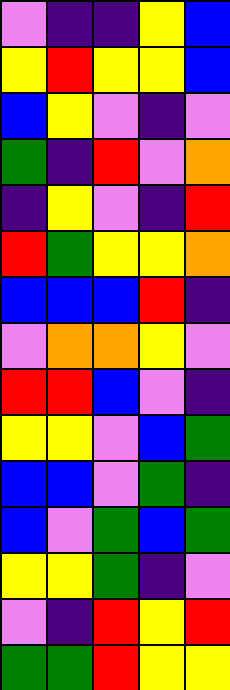[["violet", "indigo", "indigo", "yellow", "blue"], ["yellow", "red", "yellow", "yellow", "blue"], ["blue", "yellow", "violet", "indigo", "violet"], ["green", "indigo", "red", "violet", "orange"], ["indigo", "yellow", "violet", "indigo", "red"], ["red", "green", "yellow", "yellow", "orange"], ["blue", "blue", "blue", "red", "indigo"], ["violet", "orange", "orange", "yellow", "violet"], ["red", "red", "blue", "violet", "indigo"], ["yellow", "yellow", "violet", "blue", "green"], ["blue", "blue", "violet", "green", "indigo"], ["blue", "violet", "green", "blue", "green"], ["yellow", "yellow", "green", "indigo", "violet"], ["violet", "indigo", "red", "yellow", "red"], ["green", "green", "red", "yellow", "yellow"]]